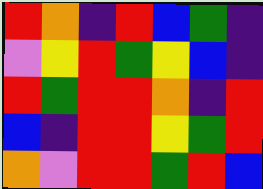[["red", "orange", "indigo", "red", "blue", "green", "indigo"], ["violet", "yellow", "red", "green", "yellow", "blue", "indigo"], ["red", "green", "red", "red", "orange", "indigo", "red"], ["blue", "indigo", "red", "red", "yellow", "green", "red"], ["orange", "violet", "red", "red", "green", "red", "blue"]]